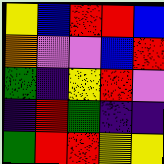[["yellow", "blue", "red", "red", "blue"], ["orange", "violet", "violet", "blue", "red"], ["green", "indigo", "yellow", "red", "violet"], ["indigo", "red", "green", "indigo", "indigo"], ["green", "red", "red", "yellow", "yellow"]]